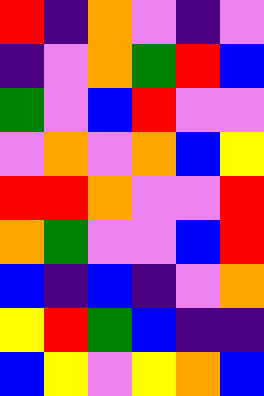[["red", "indigo", "orange", "violet", "indigo", "violet"], ["indigo", "violet", "orange", "green", "red", "blue"], ["green", "violet", "blue", "red", "violet", "violet"], ["violet", "orange", "violet", "orange", "blue", "yellow"], ["red", "red", "orange", "violet", "violet", "red"], ["orange", "green", "violet", "violet", "blue", "red"], ["blue", "indigo", "blue", "indigo", "violet", "orange"], ["yellow", "red", "green", "blue", "indigo", "indigo"], ["blue", "yellow", "violet", "yellow", "orange", "blue"]]